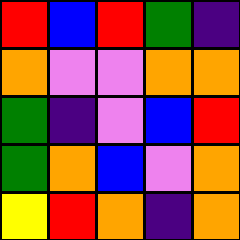[["red", "blue", "red", "green", "indigo"], ["orange", "violet", "violet", "orange", "orange"], ["green", "indigo", "violet", "blue", "red"], ["green", "orange", "blue", "violet", "orange"], ["yellow", "red", "orange", "indigo", "orange"]]